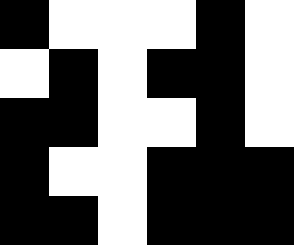[["black", "white", "white", "white", "black", "white"], ["white", "black", "white", "black", "black", "white"], ["black", "black", "white", "white", "black", "white"], ["black", "white", "white", "black", "black", "black"], ["black", "black", "white", "black", "black", "black"]]